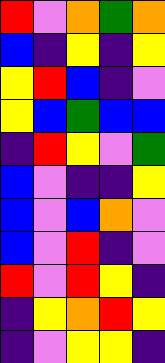[["red", "violet", "orange", "green", "orange"], ["blue", "indigo", "yellow", "indigo", "yellow"], ["yellow", "red", "blue", "indigo", "violet"], ["yellow", "blue", "green", "blue", "blue"], ["indigo", "red", "yellow", "violet", "green"], ["blue", "violet", "indigo", "indigo", "yellow"], ["blue", "violet", "blue", "orange", "violet"], ["blue", "violet", "red", "indigo", "violet"], ["red", "violet", "red", "yellow", "indigo"], ["indigo", "yellow", "orange", "red", "yellow"], ["indigo", "violet", "yellow", "yellow", "indigo"]]